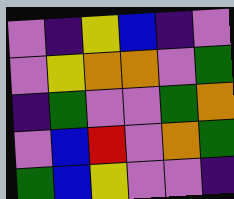[["violet", "indigo", "yellow", "blue", "indigo", "violet"], ["violet", "yellow", "orange", "orange", "violet", "green"], ["indigo", "green", "violet", "violet", "green", "orange"], ["violet", "blue", "red", "violet", "orange", "green"], ["green", "blue", "yellow", "violet", "violet", "indigo"]]